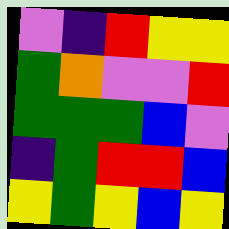[["violet", "indigo", "red", "yellow", "yellow"], ["green", "orange", "violet", "violet", "red"], ["green", "green", "green", "blue", "violet"], ["indigo", "green", "red", "red", "blue"], ["yellow", "green", "yellow", "blue", "yellow"]]